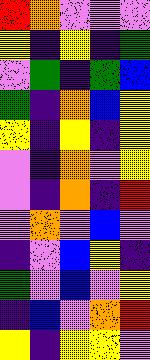[["red", "orange", "violet", "violet", "violet"], ["yellow", "indigo", "yellow", "indigo", "green"], ["violet", "green", "indigo", "green", "blue"], ["green", "indigo", "orange", "blue", "yellow"], ["yellow", "indigo", "yellow", "indigo", "yellow"], ["violet", "indigo", "orange", "violet", "yellow"], ["violet", "indigo", "orange", "indigo", "red"], ["violet", "orange", "violet", "blue", "violet"], ["indigo", "violet", "blue", "yellow", "indigo"], ["green", "violet", "blue", "violet", "yellow"], ["indigo", "blue", "violet", "orange", "red"], ["yellow", "indigo", "yellow", "yellow", "violet"]]